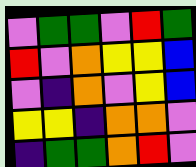[["violet", "green", "green", "violet", "red", "green"], ["red", "violet", "orange", "yellow", "yellow", "blue"], ["violet", "indigo", "orange", "violet", "yellow", "blue"], ["yellow", "yellow", "indigo", "orange", "orange", "violet"], ["indigo", "green", "green", "orange", "red", "violet"]]